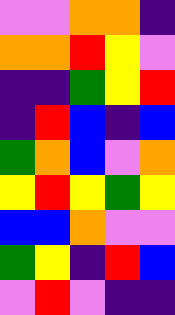[["violet", "violet", "orange", "orange", "indigo"], ["orange", "orange", "red", "yellow", "violet"], ["indigo", "indigo", "green", "yellow", "red"], ["indigo", "red", "blue", "indigo", "blue"], ["green", "orange", "blue", "violet", "orange"], ["yellow", "red", "yellow", "green", "yellow"], ["blue", "blue", "orange", "violet", "violet"], ["green", "yellow", "indigo", "red", "blue"], ["violet", "red", "violet", "indigo", "indigo"]]